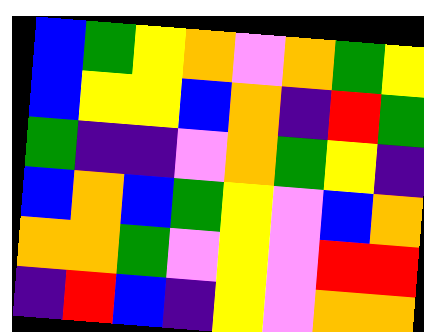[["blue", "green", "yellow", "orange", "violet", "orange", "green", "yellow"], ["blue", "yellow", "yellow", "blue", "orange", "indigo", "red", "green"], ["green", "indigo", "indigo", "violet", "orange", "green", "yellow", "indigo"], ["blue", "orange", "blue", "green", "yellow", "violet", "blue", "orange"], ["orange", "orange", "green", "violet", "yellow", "violet", "red", "red"], ["indigo", "red", "blue", "indigo", "yellow", "violet", "orange", "orange"]]